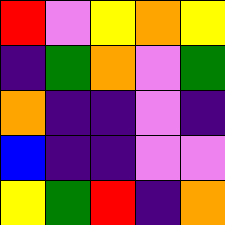[["red", "violet", "yellow", "orange", "yellow"], ["indigo", "green", "orange", "violet", "green"], ["orange", "indigo", "indigo", "violet", "indigo"], ["blue", "indigo", "indigo", "violet", "violet"], ["yellow", "green", "red", "indigo", "orange"]]